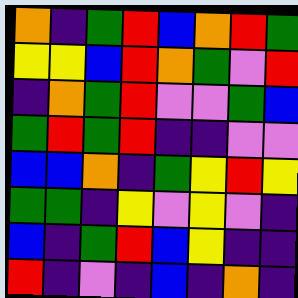[["orange", "indigo", "green", "red", "blue", "orange", "red", "green"], ["yellow", "yellow", "blue", "red", "orange", "green", "violet", "red"], ["indigo", "orange", "green", "red", "violet", "violet", "green", "blue"], ["green", "red", "green", "red", "indigo", "indigo", "violet", "violet"], ["blue", "blue", "orange", "indigo", "green", "yellow", "red", "yellow"], ["green", "green", "indigo", "yellow", "violet", "yellow", "violet", "indigo"], ["blue", "indigo", "green", "red", "blue", "yellow", "indigo", "indigo"], ["red", "indigo", "violet", "indigo", "blue", "indigo", "orange", "indigo"]]